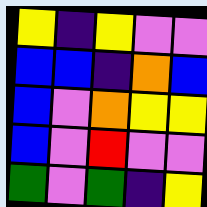[["yellow", "indigo", "yellow", "violet", "violet"], ["blue", "blue", "indigo", "orange", "blue"], ["blue", "violet", "orange", "yellow", "yellow"], ["blue", "violet", "red", "violet", "violet"], ["green", "violet", "green", "indigo", "yellow"]]